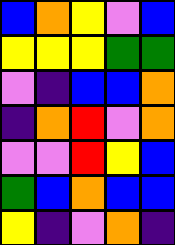[["blue", "orange", "yellow", "violet", "blue"], ["yellow", "yellow", "yellow", "green", "green"], ["violet", "indigo", "blue", "blue", "orange"], ["indigo", "orange", "red", "violet", "orange"], ["violet", "violet", "red", "yellow", "blue"], ["green", "blue", "orange", "blue", "blue"], ["yellow", "indigo", "violet", "orange", "indigo"]]